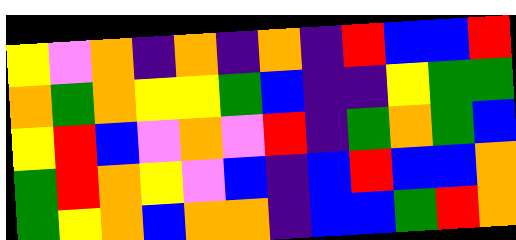[["yellow", "violet", "orange", "indigo", "orange", "indigo", "orange", "indigo", "red", "blue", "blue", "red"], ["orange", "green", "orange", "yellow", "yellow", "green", "blue", "indigo", "indigo", "yellow", "green", "green"], ["yellow", "red", "blue", "violet", "orange", "violet", "red", "indigo", "green", "orange", "green", "blue"], ["green", "red", "orange", "yellow", "violet", "blue", "indigo", "blue", "red", "blue", "blue", "orange"], ["green", "yellow", "orange", "blue", "orange", "orange", "indigo", "blue", "blue", "green", "red", "orange"]]